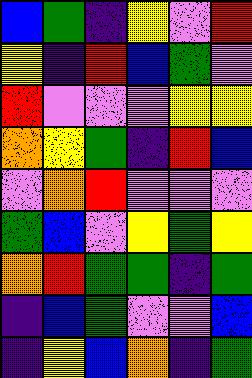[["blue", "green", "indigo", "yellow", "violet", "red"], ["yellow", "indigo", "red", "blue", "green", "violet"], ["red", "violet", "violet", "violet", "yellow", "yellow"], ["orange", "yellow", "green", "indigo", "red", "blue"], ["violet", "orange", "red", "violet", "violet", "violet"], ["green", "blue", "violet", "yellow", "green", "yellow"], ["orange", "red", "green", "green", "indigo", "green"], ["indigo", "blue", "green", "violet", "violet", "blue"], ["indigo", "yellow", "blue", "orange", "indigo", "green"]]